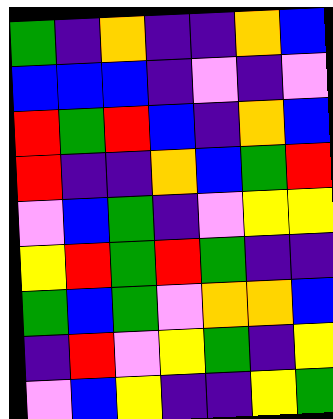[["green", "indigo", "orange", "indigo", "indigo", "orange", "blue"], ["blue", "blue", "blue", "indigo", "violet", "indigo", "violet"], ["red", "green", "red", "blue", "indigo", "orange", "blue"], ["red", "indigo", "indigo", "orange", "blue", "green", "red"], ["violet", "blue", "green", "indigo", "violet", "yellow", "yellow"], ["yellow", "red", "green", "red", "green", "indigo", "indigo"], ["green", "blue", "green", "violet", "orange", "orange", "blue"], ["indigo", "red", "violet", "yellow", "green", "indigo", "yellow"], ["violet", "blue", "yellow", "indigo", "indigo", "yellow", "green"]]